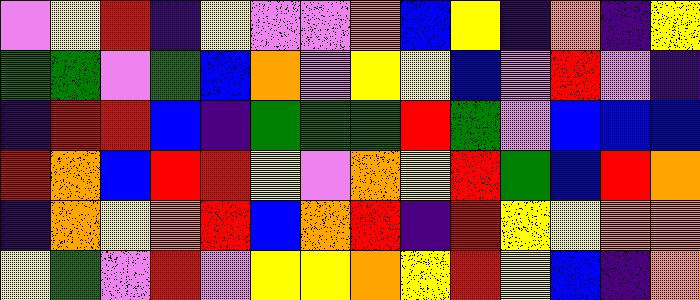[["violet", "yellow", "red", "indigo", "yellow", "violet", "violet", "orange", "blue", "yellow", "indigo", "orange", "indigo", "yellow"], ["green", "green", "violet", "green", "blue", "orange", "violet", "yellow", "yellow", "blue", "violet", "red", "violet", "indigo"], ["indigo", "red", "red", "blue", "indigo", "green", "green", "green", "red", "green", "violet", "blue", "blue", "blue"], ["red", "orange", "blue", "red", "red", "yellow", "violet", "orange", "yellow", "red", "green", "blue", "red", "orange"], ["indigo", "orange", "yellow", "orange", "red", "blue", "orange", "red", "indigo", "red", "yellow", "yellow", "orange", "orange"], ["yellow", "green", "violet", "red", "violet", "yellow", "yellow", "orange", "yellow", "red", "yellow", "blue", "indigo", "orange"]]